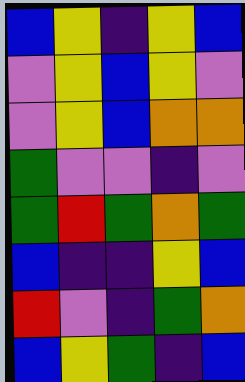[["blue", "yellow", "indigo", "yellow", "blue"], ["violet", "yellow", "blue", "yellow", "violet"], ["violet", "yellow", "blue", "orange", "orange"], ["green", "violet", "violet", "indigo", "violet"], ["green", "red", "green", "orange", "green"], ["blue", "indigo", "indigo", "yellow", "blue"], ["red", "violet", "indigo", "green", "orange"], ["blue", "yellow", "green", "indigo", "blue"]]